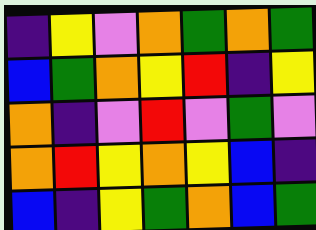[["indigo", "yellow", "violet", "orange", "green", "orange", "green"], ["blue", "green", "orange", "yellow", "red", "indigo", "yellow"], ["orange", "indigo", "violet", "red", "violet", "green", "violet"], ["orange", "red", "yellow", "orange", "yellow", "blue", "indigo"], ["blue", "indigo", "yellow", "green", "orange", "blue", "green"]]